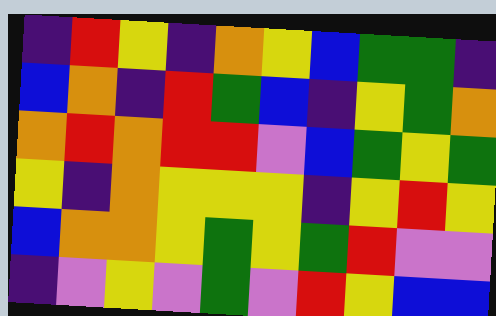[["indigo", "red", "yellow", "indigo", "orange", "yellow", "blue", "green", "green", "indigo"], ["blue", "orange", "indigo", "red", "green", "blue", "indigo", "yellow", "green", "orange"], ["orange", "red", "orange", "red", "red", "violet", "blue", "green", "yellow", "green"], ["yellow", "indigo", "orange", "yellow", "yellow", "yellow", "indigo", "yellow", "red", "yellow"], ["blue", "orange", "orange", "yellow", "green", "yellow", "green", "red", "violet", "violet"], ["indigo", "violet", "yellow", "violet", "green", "violet", "red", "yellow", "blue", "blue"]]